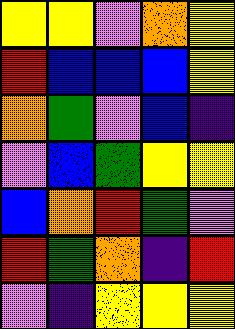[["yellow", "yellow", "violet", "orange", "yellow"], ["red", "blue", "blue", "blue", "yellow"], ["orange", "green", "violet", "blue", "indigo"], ["violet", "blue", "green", "yellow", "yellow"], ["blue", "orange", "red", "green", "violet"], ["red", "green", "orange", "indigo", "red"], ["violet", "indigo", "yellow", "yellow", "yellow"]]